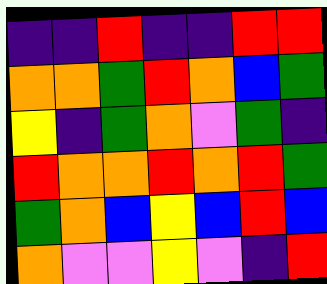[["indigo", "indigo", "red", "indigo", "indigo", "red", "red"], ["orange", "orange", "green", "red", "orange", "blue", "green"], ["yellow", "indigo", "green", "orange", "violet", "green", "indigo"], ["red", "orange", "orange", "red", "orange", "red", "green"], ["green", "orange", "blue", "yellow", "blue", "red", "blue"], ["orange", "violet", "violet", "yellow", "violet", "indigo", "red"]]